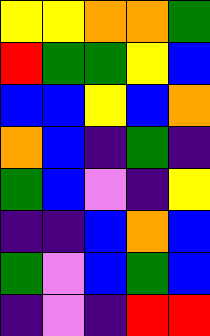[["yellow", "yellow", "orange", "orange", "green"], ["red", "green", "green", "yellow", "blue"], ["blue", "blue", "yellow", "blue", "orange"], ["orange", "blue", "indigo", "green", "indigo"], ["green", "blue", "violet", "indigo", "yellow"], ["indigo", "indigo", "blue", "orange", "blue"], ["green", "violet", "blue", "green", "blue"], ["indigo", "violet", "indigo", "red", "red"]]